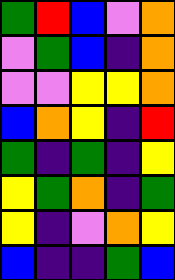[["green", "red", "blue", "violet", "orange"], ["violet", "green", "blue", "indigo", "orange"], ["violet", "violet", "yellow", "yellow", "orange"], ["blue", "orange", "yellow", "indigo", "red"], ["green", "indigo", "green", "indigo", "yellow"], ["yellow", "green", "orange", "indigo", "green"], ["yellow", "indigo", "violet", "orange", "yellow"], ["blue", "indigo", "indigo", "green", "blue"]]